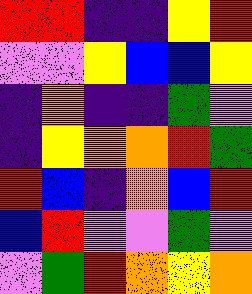[["red", "red", "indigo", "indigo", "yellow", "red"], ["violet", "violet", "yellow", "blue", "blue", "yellow"], ["indigo", "orange", "indigo", "indigo", "green", "violet"], ["indigo", "yellow", "orange", "orange", "red", "green"], ["red", "blue", "indigo", "orange", "blue", "red"], ["blue", "red", "violet", "violet", "green", "violet"], ["violet", "green", "red", "orange", "yellow", "orange"]]